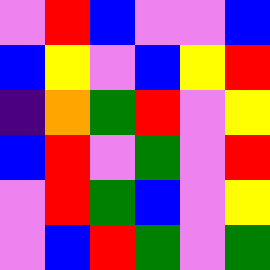[["violet", "red", "blue", "violet", "violet", "blue"], ["blue", "yellow", "violet", "blue", "yellow", "red"], ["indigo", "orange", "green", "red", "violet", "yellow"], ["blue", "red", "violet", "green", "violet", "red"], ["violet", "red", "green", "blue", "violet", "yellow"], ["violet", "blue", "red", "green", "violet", "green"]]